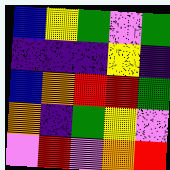[["blue", "yellow", "green", "violet", "green"], ["indigo", "indigo", "indigo", "yellow", "indigo"], ["blue", "orange", "red", "red", "green"], ["orange", "indigo", "green", "yellow", "violet"], ["violet", "red", "violet", "orange", "red"]]